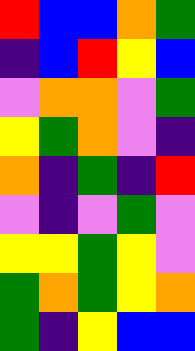[["red", "blue", "blue", "orange", "green"], ["indigo", "blue", "red", "yellow", "blue"], ["violet", "orange", "orange", "violet", "green"], ["yellow", "green", "orange", "violet", "indigo"], ["orange", "indigo", "green", "indigo", "red"], ["violet", "indigo", "violet", "green", "violet"], ["yellow", "yellow", "green", "yellow", "violet"], ["green", "orange", "green", "yellow", "orange"], ["green", "indigo", "yellow", "blue", "blue"]]